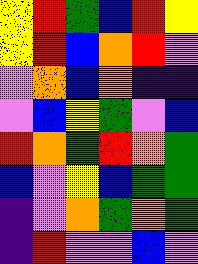[["yellow", "red", "green", "blue", "red", "yellow"], ["yellow", "red", "blue", "orange", "red", "violet"], ["violet", "orange", "blue", "orange", "indigo", "indigo"], ["violet", "blue", "yellow", "green", "violet", "blue"], ["red", "orange", "green", "red", "orange", "green"], ["blue", "violet", "yellow", "blue", "green", "green"], ["indigo", "violet", "orange", "green", "orange", "green"], ["indigo", "red", "violet", "violet", "blue", "violet"]]